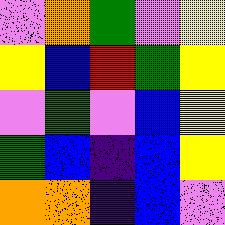[["violet", "orange", "green", "violet", "yellow"], ["yellow", "blue", "red", "green", "yellow"], ["violet", "green", "violet", "blue", "yellow"], ["green", "blue", "indigo", "blue", "yellow"], ["orange", "orange", "indigo", "blue", "violet"]]